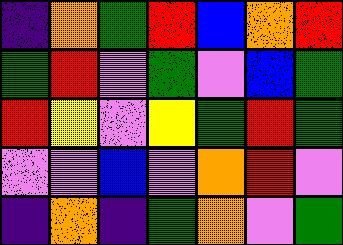[["indigo", "orange", "green", "red", "blue", "orange", "red"], ["green", "red", "violet", "green", "violet", "blue", "green"], ["red", "yellow", "violet", "yellow", "green", "red", "green"], ["violet", "violet", "blue", "violet", "orange", "red", "violet"], ["indigo", "orange", "indigo", "green", "orange", "violet", "green"]]